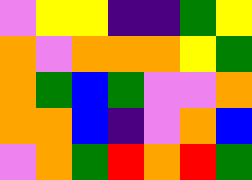[["violet", "yellow", "yellow", "indigo", "indigo", "green", "yellow"], ["orange", "violet", "orange", "orange", "orange", "yellow", "green"], ["orange", "green", "blue", "green", "violet", "violet", "orange"], ["orange", "orange", "blue", "indigo", "violet", "orange", "blue"], ["violet", "orange", "green", "red", "orange", "red", "green"]]